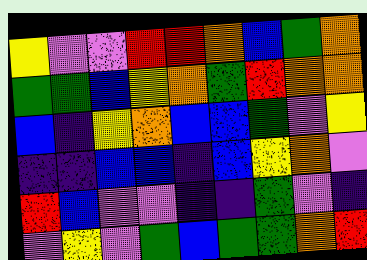[["yellow", "violet", "violet", "red", "red", "orange", "blue", "green", "orange"], ["green", "green", "blue", "yellow", "orange", "green", "red", "orange", "orange"], ["blue", "indigo", "yellow", "orange", "blue", "blue", "green", "violet", "yellow"], ["indigo", "indigo", "blue", "blue", "indigo", "blue", "yellow", "orange", "violet"], ["red", "blue", "violet", "violet", "indigo", "indigo", "green", "violet", "indigo"], ["violet", "yellow", "violet", "green", "blue", "green", "green", "orange", "red"]]